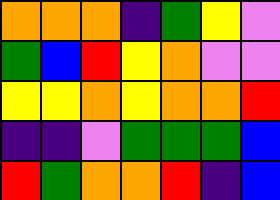[["orange", "orange", "orange", "indigo", "green", "yellow", "violet"], ["green", "blue", "red", "yellow", "orange", "violet", "violet"], ["yellow", "yellow", "orange", "yellow", "orange", "orange", "red"], ["indigo", "indigo", "violet", "green", "green", "green", "blue"], ["red", "green", "orange", "orange", "red", "indigo", "blue"]]